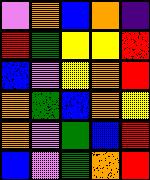[["violet", "orange", "blue", "orange", "indigo"], ["red", "green", "yellow", "yellow", "red"], ["blue", "violet", "yellow", "orange", "red"], ["orange", "green", "blue", "orange", "yellow"], ["orange", "violet", "green", "blue", "red"], ["blue", "violet", "green", "orange", "red"]]